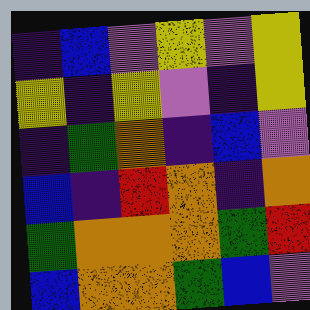[["indigo", "blue", "violet", "yellow", "violet", "yellow"], ["yellow", "indigo", "yellow", "violet", "indigo", "yellow"], ["indigo", "green", "orange", "indigo", "blue", "violet"], ["blue", "indigo", "red", "orange", "indigo", "orange"], ["green", "orange", "orange", "orange", "green", "red"], ["blue", "orange", "orange", "green", "blue", "violet"]]